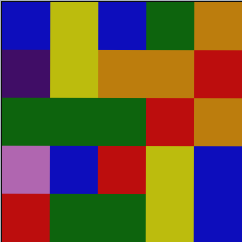[["blue", "yellow", "blue", "green", "orange"], ["indigo", "yellow", "orange", "orange", "red"], ["green", "green", "green", "red", "orange"], ["violet", "blue", "red", "yellow", "blue"], ["red", "green", "green", "yellow", "blue"]]